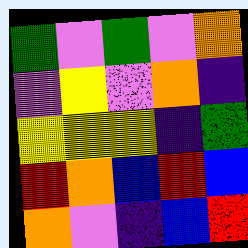[["green", "violet", "green", "violet", "orange"], ["violet", "yellow", "violet", "orange", "indigo"], ["yellow", "yellow", "yellow", "indigo", "green"], ["red", "orange", "blue", "red", "blue"], ["orange", "violet", "indigo", "blue", "red"]]